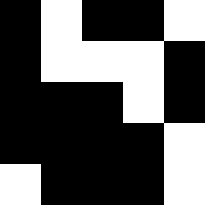[["black", "white", "black", "black", "white"], ["black", "white", "white", "white", "black"], ["black", "black", "black", "white", "black"], ["black", "black", "black", "black", "white"], ["white", "black", "black", "black", "white"]]